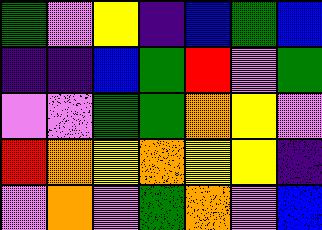[["green", "violet", "yellow", "indigo", "blue", "green", "blue"], ["indigo", "indigo", "blue", "green", "red", "violet", "green"], ["violet", "violet", "green", "green", "orange", "yellow", "violet"], ["red", "orange", "yellow", "orange", "yellow", "yellow", "indigo"], ["violet", "orange", "violet", "green", "orange", "violet", "blue"]]